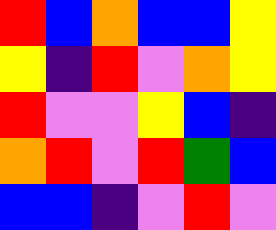[["red", "blue", "orange", "blue", "blue", "yellow"], ["yellow", "indigo", "red", "violet", "orange", "yellow"], ["red", "violet", "violet", "yellow", "blue", "indigo"], ["orange", "red", "violet", "red", "green", "blue"], ["blue", "blue", "indigo", "violet", "red", "violet"]]